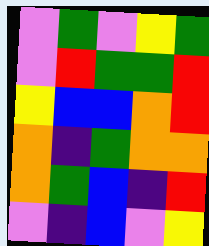[["violet", "green", "violet", "yellow", "green"], ["violet", "red", "green", "green", "red"], ["yellow", "blue", "blue", "orange", "red"], ["orange", "indigo", "green", "orange", "orange"], ["orange", "green", "blue", "indigo", "red"], ["violet", "indigo", "blue", "violet", "yellow"]]